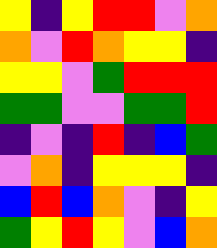[["yellow", "indigo", "yellow", "red", "red", "violet", "orange"], ["orange", "violet", "red", "orange", "yellow", "yellow", "indigo"], ["yellow", "yellow", "violet", "green", "red", "red", "red"], ["green", "green", "violet", "violet", "green", "green", "red"], ["indigo", "violet", "indigo", "red", "indigo", "blue", "green"], ["violet", "orange", "indigo", "yellow", "yellow", "yellow", "indigo"], ["blue", "red", "blue", "orange", "violet", "indigo", "yellow"], ["green", "yellow", "red", "yellow", "violet", "blue", "orange"]]